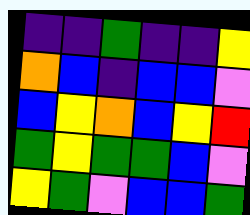[["indigo", "indigo", "green", "indigo", "indigo", "yellow"], ["orange", "blue", "indigo", "blue", "blue", "violet"], ["blue", "yellow", "orange", "blue", "yellow", "red"], ["green", "yellow", "green", "green", "blue", "violet"], ["yellow", "green", "violet", "blue", "blue", "green"]]